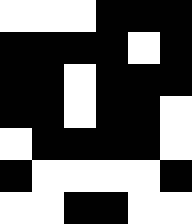[["white", "white", "white", "black", "black", "black"], ["black", "black", "black", "black", "white", "black"], ["black", "black", "white", "black", "black", "black"], ["black", "black", "white", "black", "black", "white"], ["white", "black", "black", "black", "black", "white"], ["black", "white", "white", "white", "white", "black"], ["white", "white", "black", "black", "white", "white"]]